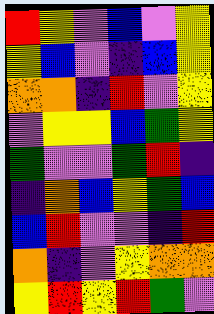[["red", "yellow", "violet", "blue", "violet", "yellow"], ["yellow", "blue", "violet", "indigo", "blue", "yellow"], ["orange", "orange", "indigo", "red", "violet", "yellow"], ["violet", "yellow", "yellow", "blue", "green", "yellow"], ["green", "violet", "violet", "green", "red", "indigo"], ["indigo", "orange", "blue", "yellow", "green", "blue"], ["blue", "red", "violet", "violet", "indigo", "red"], ["orange", "indigo", "violet", "yellow", "orange", "orange"], ["yellow", "red", "yellow", "red", "green", "violet"]]